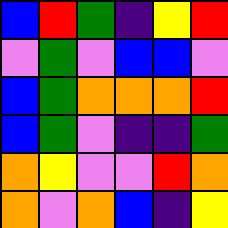[["blue", "red", "green", "indigo", "yellow", "red"], ["violet", "green", "violet", "blue", "blue", "violet"], ["blue", "green", "orange", "orange", "orange", "red"], ["blue", "green", "violet", "indigo", "indigo", "green"], ["orange", "yellow", "violet", "violet", "red", "orange"], ["orange", "violet", "orange", "blue", "indigo", "yellow"]]